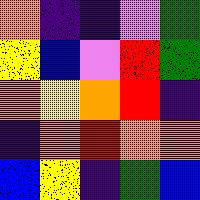[["orange", "indigo", "indigo", "violet", "green"], ["yellow", "blue", "violet", "red", "green"], ["orange", "yellow", "orange", "red", "indigo"], ["indigo", "orange", "red", "orange", "orange"], ["blue", "yellow", "indigo", "green", "blue"]]